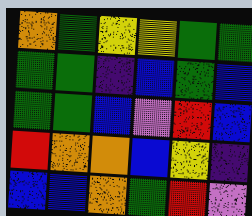[["orange", "green", "yellow", "yellow", "green", "green"], ["green", "green", "indigo", "blue", "green", "blue"], ["green", "green", "blue", "violet", "red", "blue"], ["red", "orange", "orange", "blue", "yellow", "indigo"], ["blue", "blue", "orange", "green", "red", "violet"]]